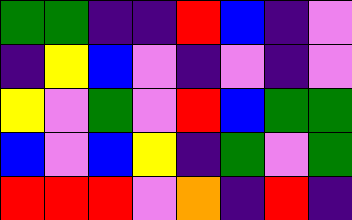[["green", "green", "indigo", "indigo", "red", "blue", "indigo", "violet"], ["indigo", "yellow", "blue", "violet", "indigo", "violet", "indigo", "violet"], ["yellow", "violet", "green", "violet", "red", "blue", "green", "green"], ["blue", "violet", "blue", "yellow", "indigo", "green", "violet", "green"], ["red", "red", "red", "violet", "orange", "indigo", "red", "indigo"]]